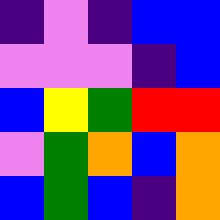[["indigo", "violet", "indigo", "blue", "blue"], ["violet", "violet", "violet", "indigo", "blue"], ["blue", "yellow", "green", "red", "red"], ["violet", "green", "orange", "blue", "orange"], ["blue", "green", "blue", "indigo", "orange"]]